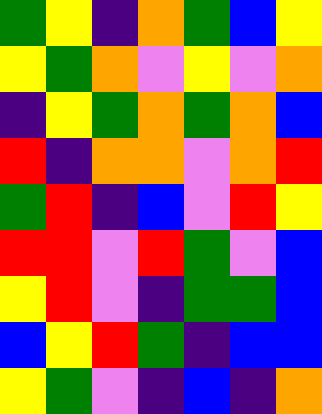[["green", "yellow", "indigo", "orange", "green", "blue", "yellow"], ["yellow", "green", "orange", "violet", "yellow", "violet", "orange"], ["indigo", "yellow", "green", "orange", "green", "orange", "blue"], ["red", "indigo", "orange", "orange", "violet", "orange", "red"], ["green", "red", "indigo", "blue", "violet", "red", "yellow"], ["red", "red", "violet", "red", "green", "violet", "blue"], ["yellow", "red", "violet", "indigo", "green", "green", "blue"], ["blue", "yellow", "red", "green", "indigo", "blue", "blue"], ["yellow", "green", "violet", "indigo", "blue", "indigo", "orange"]]